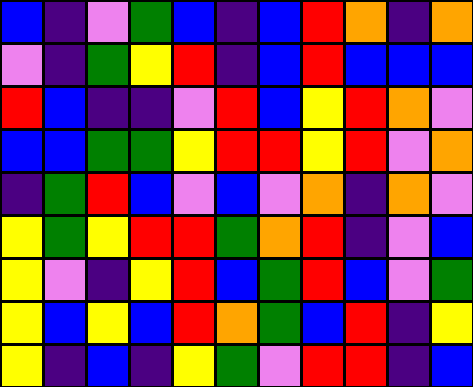[["blue", "indigo", "violet", "green", "blue", "indigo", "blue", "red", "orange", "indigo", "orange"], ["violet", "indigo", "green", "yellow", "red", "indigo", "blue", "red", "blue", "blue", "blue"], ["red", "blue", "indigo", "indigo", "violet", "red", "blue", "yellow", "red", "orange", "violet"], ["blue", "blue", "green", "green", "yellow", "red", "red", "yellow", "red", "violet", "orange"], ["indigo", "green", "red", "blue", "violet", "blue", "violet", "orange", "indigo", "orange", "violet"], ["yellow", "green", "yellow", "red", "red", "green", "orange", "red", "indigo", "violet", "blue"], ["yellow", "violet", "indigo", "yellow", "red", "blue", "green", "red", "blue", "violet", "green"], ["yellow", "blue", "yellow", "blue", "red", "orange", "green", "blue", "red", "indigo", "yellow"], ["yellow", "indigo", "blue", "indigo", "yellow", "green", "violet", "red", "red", "indigo", "blue"]]